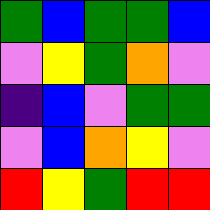[["green", "blue", "green", "green", "blue"], ["violet", "yellow", "green", "orange", "violet"], ["indigo", "blue", "violet", "green", "green"], ["violet", "blue", "orange", "yellow", "violet"], ["red", "yellow", "green", "red", "red"]]